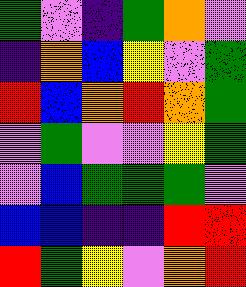[["green", "violet", "indigo", "green", "orange", "violet"], ["indigo", "orange", "blue", "yellow", "violet", "green"], ["red", "blue", "orange", "red", "orange", "green"], ["violet", "green", "violet", "violet", "yellow", "green"], ["violet", "blue", "green", "green", "green", "violet"], ["blue", "blue", "indigo", "indigo", "red", "red"], ["red", "green", "yellow", "violet", "orange", "red"]]